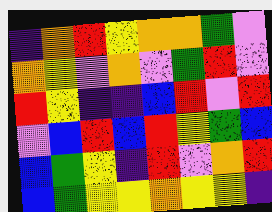[["indigo", "orange", "red", "yellow", "orange", "orange", "green", "violet"], ["orange", "yellow", "violet", "orange", "violet", "green", "red", "violet"], ["red", "yellow", "indigo", "indigo", "blue", "red", "violet", "red"], ["violet", "blue", "red", "blue", "red", "yellow", "green", "blue"], ["blue", "green", "yellow", "indigo", "red", "violet", "orange", "red"], ["blue", "green", "yellow", "yellow", "orange", "yellow", "yellow", "indigo"]]